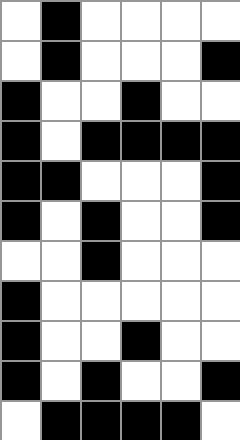[["white", "black", "white", "white", "white", "white"], ["white", "black", "white", "white", "white", "black"], ["black", "white", "white", "black", "white", "white"], ["black", "white", "black", "black", "black", "black"], ["black", "black", "white", "white", "white", "black"], ["black", "white", "black", "white", "white", "black"], ["white", "white", "black", "white", "white", "white"], ["black", "white", "white", "white", "white", "white"], ["black", "white", "white", "black", "white", "white"], ["black", "white", "black", "white", "white", "black"], ["white", "black", "black", "black", "black", "white"]]